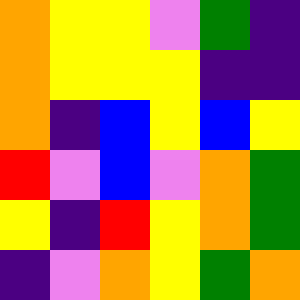[["orange", "yellow", "yellow", "violet", "green", "indigo"], ["orange", "yellow", "yellow", "yellow", "indigo", "indigo"], ["orange", "indigo", "blue", "yellow", "blue", "yellow"], ["red", "violet", "blue", "violet", "orange", "green"], ["yellow", "indigo", "red", "yellow", "orange", "green"], ["indigo", "violet", "orange", "yellow", "green", "orange"]]